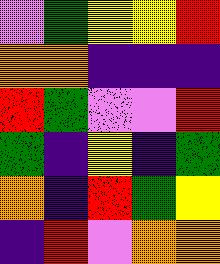[["violet", "green", "yellow", "yellow", "red"], ["orange", "orange", "indigo", "indigo", "indigo"], ["red", "green", "violet", "violet", "red"], ["green", "indigo", "yellow", "indigo", "green"], ["orange", "indigo", "red", "green", "yellow"], ["indigo", "red", "violet", "orange", "orange"]]